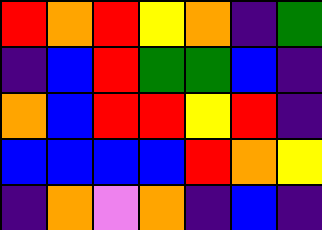[["red", "orange", "red", "yellow", "orange", "indigo", "green"], ["indigo", "blue", "red", "green", "green", "blue", "indigo"], ["orange", "blue", "red", "red", "yellow", "red", "indigo"], ["blue", "blue", "blue", "blue", "red", "orange", "yellow"], ["indigo", "orange", "violet", "orange", "indigo", "blue", "indigo"]]